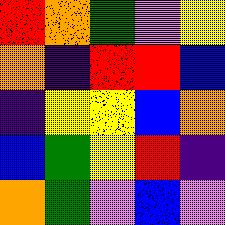[["red", "orange", "green", "violet", "yellow"], ["orange", "indigo", "red", "red", "blue"], ["indigo", "yellow", "yellow", "blue", "orange"], ["blue", "green", "yellow", "red", "indigo"], ["orange", "green", "violet", "blue", "violet"]]